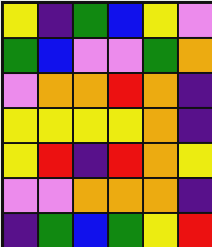[["yellow", "indigo", "green", "blue", "yellow", "violet"], ["green", "blue", "violet", "violet", "green", "orange"], ["violet", "orange", "orange", "red", "orange", "indigo"], ["yellow", "yellow", "yellow", "yellow", "orange", "indigo"], ["yellow", "red", "indigo", "red", "orange", "yellow"], ["violet", "violet", "orange", "orange", "orange", "indigo"], ["indigo", "green", "blue", "green", "yellow", "red"]]